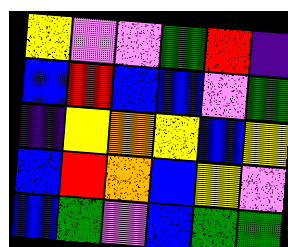[["yellow", "violet", "violet", "green", "red", "indigo"], ["blue", "red", "blue", "blue", "violet", "green"], ["indigo", "yellow", "orange", "yellow", "blue", "yellow"], ["blue", "red", "orange", "blue", "yellow", "violet"], ["blue", "green", "violet", "blue", "green", "green"]]